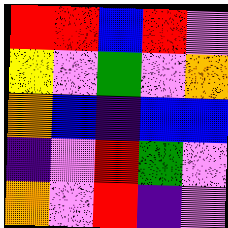[["red", "red", "blue", "red", "violet"], ["yellow", "violet", "green", "violet", "orange"], ["orange", "blue", "indigo", "blue", "blue"], ["indigo", "violet", "red", "green", "violet"], ["orange", "violet", "red", "indigo", "violet"]]